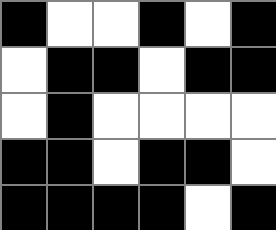[["black", "white", "white", "black", "white", "black"], ["white", "black", "black", "white", "black", "black"], ["white", "black", "white", "white", "white", "white"], ["black", "black", "white", "black", "black", "white"], ["black", "black", "black", "black", "white", "black"]]